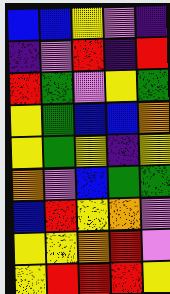[["blue", "blue", "yellow", "violet", "indigo"], ["indigo", "violet", "red", "indigo", "red"], ["red", "green", "violet", "yellow", "green"], ["yellow", "green", "blue", "blue", "orange"], ["yellow", "green", "yellow", "indigo", "yellow"], ["orange", "violet", "blue", "green", "green"], ["blue", "red", "yellow", "orange", "violet"], ["yellow", "yellow", "orange", "red", "violet"], ["yellow", "red", "red", "red", "yellow"]]